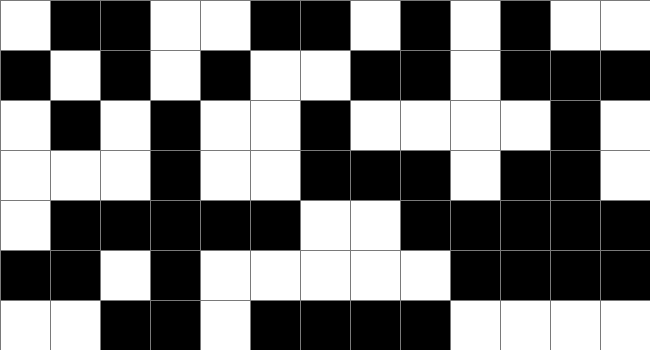[["white", "black", "black", "white", "white", "black", "black", "white", "black", "white", "black", "white", "white"], ["black", "white", "black", "white", "black", "white", "white", "black", "black", "white", "black", "black", "black"], ["white", "black", "white", "black", "white", "white", "black", "white", "white", "white", "white", "black", "white"], ["white", "white", "white", "black", "white", "white", "black", "black", "black", "white", "black", "black", "white"], ["white", "black", "black", "black", "black", "black", "white", "white", "black", "black", "black", "black", "black"], ["black", "black", "white", "black", "white", "white", "white", "white", "white", "black", "black", "black", "black"], ["white", "white", "black", "black", "white", "black", "black", "black", "black", "white", "white", "white", "white"]]